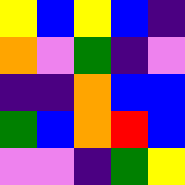[["yellow", "blue", "yellow", "blue", "indigo"], ["orange", "violet", "green", "indigo", "violet"], ["indigo", "indigo", "orange", "blue", "blue"], ["green", "blue", "orange", "red", "blue"], ["violet", "violet", "indigo", "green", "yellow"]]